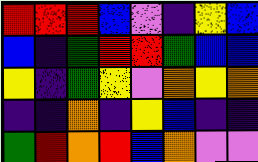[["red", "red", "red", "blue", "violet", "indigo", "yellow", "blue"], ["blue", "indigo", "green", "red", "red", "green", "blue", "blue"], ["yellow", "indigo", "green", "yellow", "violet", "orange", "yellow", "orange"], ["indigo", "indigo", "orange", "indigo", "yellow", "blue", "indigo", "indigo"], ["green", "red", "orange", "red", "blue", "orange", "violet", "violet"]]